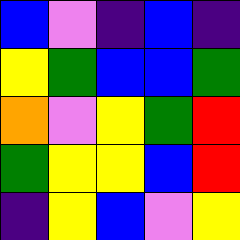[["blue", "violet", "indigo", "blue", "indigo"], ["yellow", "green", "blue", "blue", "green"], ["orange", "violet", "yellow", "green", "red"], ["green", "yellow", "yellow", "blue", "red"], ["indigo", "yellow", "blue", "violet", "yellow"]]